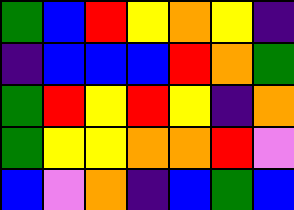[["green", "blue", "red", "yellow", "orange", "yellow", "indigo"], ["indigo", "blue", "blue", "blue", "red", "orange", "green"], ["green", "red", "yellow", "red", "yellow", "indigo", "orange"], ["green", "yellow", "yellow", "orange", "orange", "red", "violet"], ["blue", "violet", "orange", "indigo", "blue", "green", "blue"]]